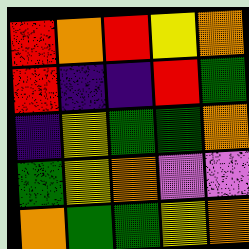[["red", "orange", "red", "yellow", "orange"], ["red", "indigo", "indigo", "red", "green"], ["indigo", "yellow", "green", "green", "orange"], ["green", "yellow", "orange", "violet", "violet"], ["orange", "green", "green", "yellow", "orange"]]